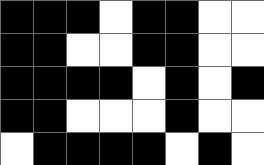[["black", "black", "black", "white", "black", "black", "white", "white"], ["black", "black", "white", "white", "black", "black", "white", "white"], ["black", "black", "black", "black", "white", "black", "white", "black"], ["black", "black", "white", "white", "white", "black", "white", "white"], ["white", "black", "black", "black", "black", "white", "black", "white"]]